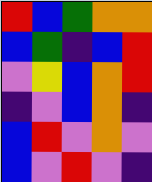[["red", "blue", "green", "orange", "orange"], ["blue", "green", "indigo", "blue", "red"], ["violet", "yellow", "blue", "orange", "red"], ["indigo", "violet", "blue", "orange", "indigo"], ["blue", "red", "violet", "orange", "violet"], ["blue", "violet", "red", "violet", "indigo"]]